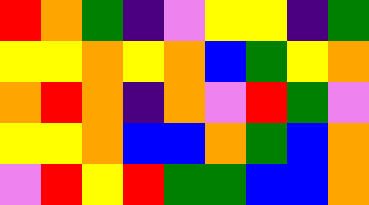[["red", "orange", "green", "indigo", "violet", "yellow", "yellow", "indigo", "green"], ["yellow", "yellow", "orange", "yellow", "orange", "blue", "green", "yellow", "orange"], ["orange", "red", "orange", "indigo", "orange", "violet", "red", "green", "violet"], ["yellow", "yellow", "orange", "blue", "blue", "orange", "green", "blue", "orange"], ["violet", "red", "yellow", "red", "green", "green", "blue", "blue", "orange"]]